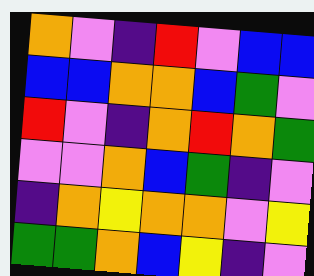[["orange", "violet", "indigo", "red", "violet", "blue", "blue"], ["blue", "blue", "orange", "orange", "blue", "green", "violet"], ["red", "violet", "indigo", "orange", "red", "orange", "green"], ["violet", "violet", "orange", "blue", "green", "indigo", "violet"], ["indigo", "orange", "yellow", "orange", "orange", "violet", "yellow"], ["green", "green", "orange", "blue", "yellow", "indigo", "violet"]]